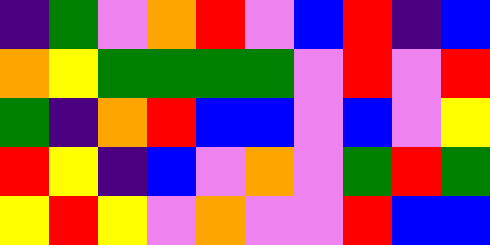[["indigo", "green", "violet", "orange", "red", "violet", "blue", "red", "indigo", "blue"], ["orange", "yellow", "green", "green", "green", "green", "violet", "red", "violet", "red"], ["green", "indigo", "orange", "red", "blue", "blue", "violet", "blue", "violet", "yellow"], ["red", "yellow", "indigo", "blue", "violet", "orange", "violet", "green", "red", "green"], ["yellow", "red", "yellow", "violet", "orange", "violet", "violet", "red", "blue", "blue"]]